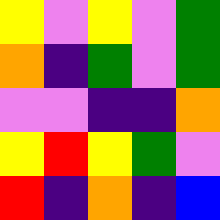[["yellow", "violet", "yellow", "violet", "green"], ["orange", "indigo", "green", "violet", "green"], ["violet", "violet", "indigo", "indigo", "orange"], ["yellow", "red", "yellow", "green", "violet"], ["red", "indigo", "orange", "indigo", "blue"]]